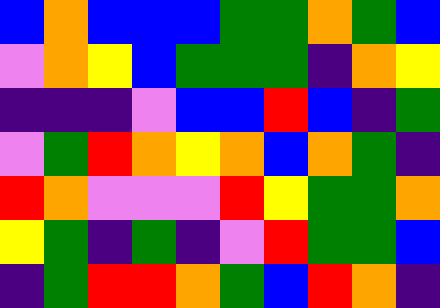[["blue", "orange", "blue", "blue", "blue", "green", "green", "orange", "green", "blue"], ["violet", "orange", "yellow", "blue", "green", "green", "green", "indigo", "orange", "yellow"], ["indigo", "indigo", "indigo", "violet", "blue", "blue", "red", "blue", "indigo", "green"], ["violet", "green", "red", "orange", "yellow", "orange", "blue", "orange", "green", "indigo"], ["red", "orange", "violet", "violet", "violet", "red", "yellow", "green", "green", "orange"], ["yellow", "green", "indigo", "green", "indigo", "violet", "red", "green", "green", "blue"], ["indigo", "green", "red", "red", "orange", "green", "blue", "red", "orange", "indigo"]]